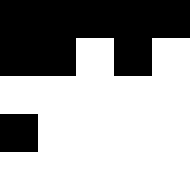[["black", "black", "black", "black", "black"], ["black", "black", "white", "black", "white"], ["white", "white", "white", "white", "white"], ["black", "white", "white", "white", "white"], ["white", "white", "white", "white", "white"]]